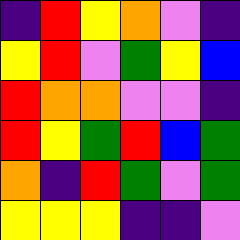[["indigo", "red", "yellow", "orange", "violet", "indigo"], ["yellow", "red", "violet", "green", "yellow", "blue"], ["red", "orange", "orange", "violet", "violet", "indigo"], ["red", "yellow", "green", "red", "blue", "green"], ["orange", "indigo", "red", "green", "violet", "green"], ["yellow", "yellow", "yellow", "indigo", "indigo", "violet"]]